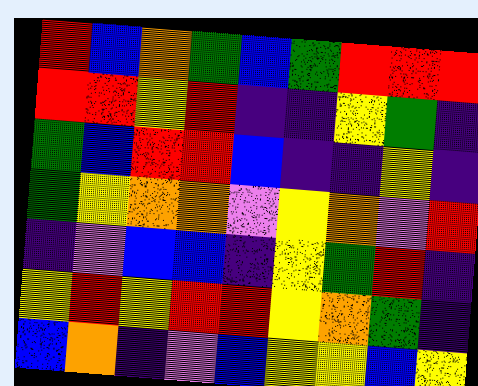[["red", "blue", "orange", "green", "blue", "green", "red", "red", "red"], ["red", "red", "yellow", "red", "indigo", "indigo", "yellow", "green", "indigo"], ["green", "blue", "red", "red", "blue", "indigo", "indigo", "yellow", "indigo"], ["green", "yellow", "orange", "orange", "violet", "yellow", "orange", "violet", "red"], ["indigo", "violet", "blue", "blue", "indigo", "yellow", "green", "red", "indigo"], ["yellow", "red", "yellow", "red", "red", "yellow", "orange", "green", "indigo"], ["blue", "orange", "indigo", "violet", "blue", "yellow", "yellow", "blue", "yellow"]]